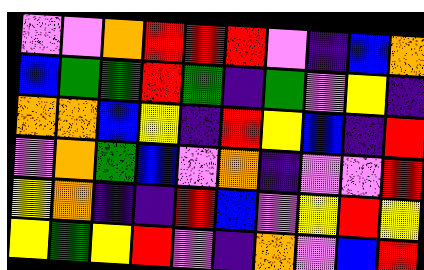[["violet", "violet", "orange", "red", "red", "red", "violet", "indigo", "blue", "orange"], ["blue", "green", "green", "red", "green", "indigo", "green", "violet", "yellow", "indigo"], ["orange", "orange", "blue", "yellow", "indigo", "red", "yellow", "blue", "indigo", "red"], ["violet", "orange", "green", "blue", "violet", "orange", "indigo", "violet", "violet", "red"], ["yellow", "orange", "indigo", "indigo", "red", "blue", "violet", "yellow", "red", "yellow"], ["yellow", "green", "yellow", "red", "violet", "indigo", "orange", "violet", "blue", "red"]]